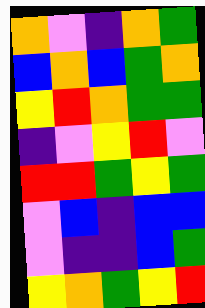[["orange", "violet", "indigo", "orange", "green"], ["blue", "orange", "blue", "green", "orange"], ["yellow", "red", "orange", "green", "green"], ["indigo", "violet", "yellow", "red", "violet"], ["red", "red", "green", "yellow", "green"], ["violet", "blue", "indigo", "blue", "blue"], ["violet", "indigo", "indigo", "blue", "green"], ["yellow", "orange", "green", "yellow", "red"]]